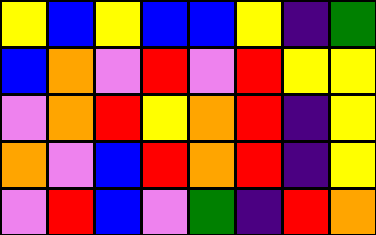[["yellow", "blue", "yellow", "blue", "blue", "yellow", "indigo", "green"], ["blue", "orange", "violet", "red", "violet", "red", "yellow", "yellow"], ["violet", "orange", "red", "yellow", "orange", "red", "indigo", "yellow"], ["orange", "violet", "blue", "red", "orange", "red", "indigo", "yellow"], ["violet", "red", "blue", "violet", "green", "indigo", "red", "orange"]]